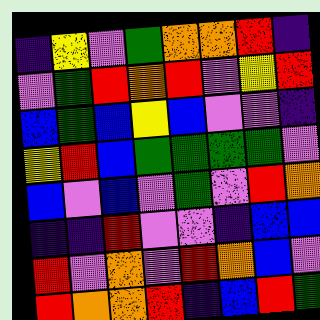[["indigo", "yellow", "violet", "green", "orange", "orange", "red", "indigo"], ["violet", "green", "red", "orange", "red", "violet", "yellow", "red"], ["blue", "green", "blue", "yellow", "blue", "violet", "violet", "indigo"], ["yellow", "red", "blue", "green", "green", "green", "green", "violet"], ["blue", "violet", "blue", "violet", "green", "violet", "red", "orange"], ["indigo", "indigo", "red", "violet", "violet", "indigo", "blue", "blue"], ["red", "violet", "orange", "violet", "red", "orange", "blue", "violet"], ["red", "orange", "orange", "red", "indigo", "blue", "red", "green"]]